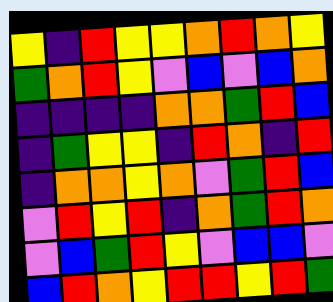[["yellow", "indigo", "red", "yellow", "yellow", "orange", "red", "orange", "yellow"], ["green", "orange", "red", "yellow", "violet", "blue", "violet", "blue", "orange"], ["indigo", "indigo", "indigo", "indigo", "orange", "orange", "green", "red", "blue"], ["indigo", "green", "yellow", "yellow", "indigo", "red", "orange", "indigo", "red"], ["indigo", "orange", "orange", "yellow", "orange", "violet", "green", "red", "blue"], ["violet", "red", "yellow", "red", "indigo", "orange", "green", "red", "orange"], ["violet", "blue", "green", "red", "yellow", "violet", "blue", "blue", "violet"], ["blue", "red", "orange", "yellow", "red", "red", "yellow", "red", "green"]]